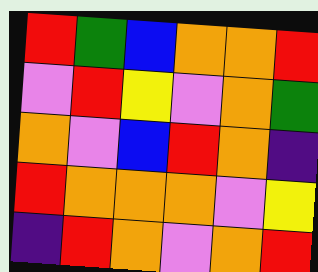[["red", "green", "blue", "orange", "orange", "red"], ["violet", "red", "yellow", "violet", "orange", "green"], ["orange", "violet", "blue", "red", "orange", "indigo"], ["red", "orange", "orange", "orange", "violet", "yellow"], ["indigo", "red", "orange", "violet", "orange", "red"]]